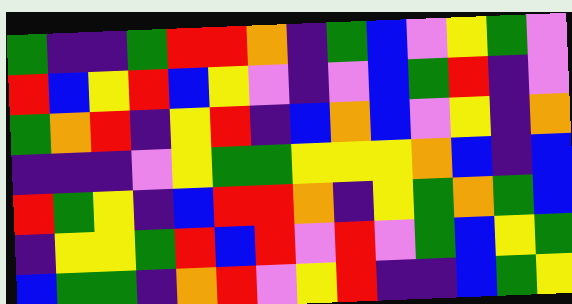[["green", "indigo", "indigo", "green", "red", "red", "orange", "indigo", "green", "blue", "violet", "yellow", "green", "violet"], ["red", "blue", "yellow", "red", "blue", "yellow", "violet", "indigo", "violet", "blue", "green", "red", "indigo", "violet"], ["green", "orange", "red", "indigo", "yellow", "red", "indigo", "blue", "orange", "blue", "violet", "yellow", "indigo", "orange"], ["indigo", "indigo", "indigo", "violet", "yellow", "green", "green", "yellow", "yellow", "yellow", "orange", "blue", "indigo", "blue"], ["red", "green", "yellow", "indigo", "blue", "red", "red", "orange", "indigo", "yellow", "green", "orange", "green", "blue"], ["indigo", "yellow", "yellow", "green", "red", "blue", "red", "violet", "red", "violet", "green", "blue", "yellow", "green"], ["blue", "green", "green", "indigo", "orange", "red", "violet", "yellow", "red", "indigo", "indigo", "blue", "green", "yellow"]]